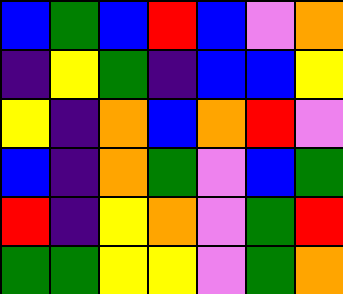[["blue", "green", "blue", "red", "blue", "violet", "orange"], ["indigo", "yellow", "green", "indigo", "blue", "blue", "yellow"], ["yellow", "indigo", "orange", "blue", "orange", "red", "violet"], ["blue", "indigo", "orange", "green", "violet", "blue", "green"], ["red", "indigo", "yellow", "orange", "violet", "green", "red"], ["green", "green", "yellow", "yellow", "violet", "green", "orange"]]